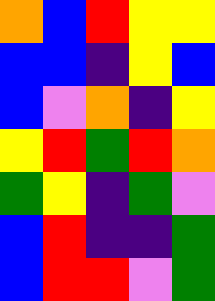[["orange", "blue", "red", "yellow", "yellow"], ["blue", "blue", "indigo", "yellow", "blue"], ["blue", "violet", "orange", "indigo", "yellow"], ["yellow", "red", "green", "red", "orange"], ["green", "yellow", "indigo", "green", "violet"], ["blue", "red", "indigo", "indigo", "green"], ["blue", "red", "red", "violet", "green"]]